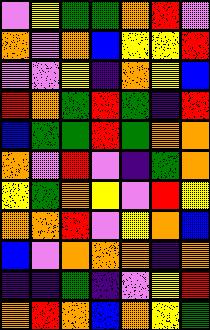[["violet", "yellow", "green", "green", "orange", "red", "violet"], ["orange", "violet", "orange", "blue", "yellow", "yellow", "red"], ["violet", "violet", "yellow", "indigo", "orange", "yellow", "blue"], ["red", "orange", "green", "red", "green", "indigo", "red"], ["blue", "green", "green", "red", "green", "orange", "orange"], ["orange", "violet", "red", "violet", "indigo", "green", "orange"], ["yellow", "green", "orange", "yellow", "violet", "red", "yellow"], ["orange", "orange", "red", "violet", "yellow", "orange", "blue"], ["blue", "violet", "orange", "orange", "orange", "indigo", "orange"], ["indigo", "indigo", "green", "indigo", "violet", "yellow", "red"], ["orange", "red", "orange", "blue", "orange", "yellow", "green"]]